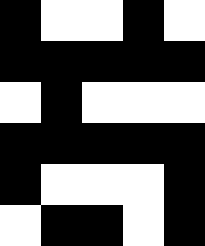[["black", "white", "white", "black", "white"], ["black", "black", "black", "black", "black"], ["white", "black", "white", "white", "white"], ["black", "black", "black", "black", "black"], ["black", "white", "white", "white", "black"], ["white", "black", "black", "white", "black"]]